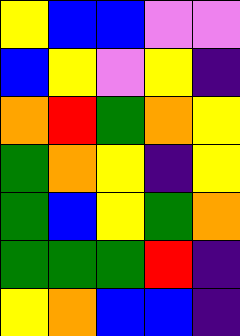[["yellow", "blue", "blue", "violet", "violet"], ["blue", "yellow", "violet", "yellow", "indigo"], ["orange", "red", "green", "orange", "yellow"], ["green", "orange", "yellow", "indigo", "yellow"], ["green", "blue", "yellow", "green", "orange"], ["green", "green", "green", "red", "indigo"], ["yellow", "orange", "blue", "blue", "indigo"]]